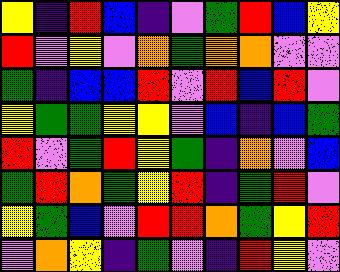[["yellow", "indigo", "red", "blue", "indigo", "violet", "green", "red", "blue", "yellow"], ["red", "violet", "yellow", "violet", "orange", "green", "orange", "orange", "violet", "violet"], ["green", "indigo", "blue", "blue", "red", "violet", "red", "blue", "red", "violet"], ["yellow", "green", "green", "yellow", "yellow", "violet", "blue", "indigo", "blue", "green"], ["red", "violet", "green", "red", "yellow", "green", "indigo", "orange", "violet", "blue"], ["green", "red", "orange", "green", "yellow", "red", "indigo", "green", "red", "violet"], ["yellow", "green", "blue", "violet", "red", "red", "orange", "green", "yellow", "red"], ["violet", "orange", "yellow", "indigo", "green", "violet", "indigo", "red", "yellow", "violet"]]